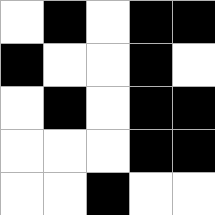[["white", "black", "white", "black", "black"], ["black", "white", "white", "black", "white"], ["white", "black", "white", "black", "black"], ["white", "white", "white", "black", "black"], ["white", "white", "black", "white", "white"]]